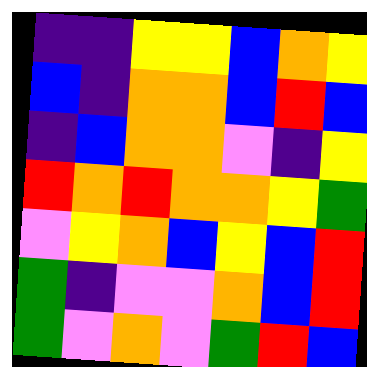[["indigo", "indigo", "yellow", "yellow", "blue", "orange", "yellow"], ["blue", "indigo", "orange", "orange", "blue", "red", "blue"], ["indigo", "blue", "orange", "orange", "violet", "indigo", "yellow"], ["red", "orange", "red", "orange", "orange", "yellow", "green"], ["violet", "yellow", "orange", "blue", "yellow", "blue", "red"], ["green", "indigo", "violet", "violet", "orange", "blue", "red"], ["green", "violet", "orange", "violet", "green", "red", "blue"]]